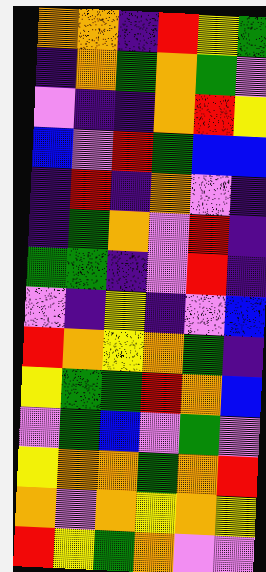[["orange", "orange", "indigo", "red", "yellow", "green"], ["indigo", "orange", "green", "orange", "green", "violet"], ["violet", "indigo", "indigo", "orange", "red", "yellow"], ["blue", "violet", "red", "green", "blue", "blue"], ["indigo", "red", "indigo", "orange", "violet", "indigo"], ["indigo", "green", "orange", "violet", "red", "indigo"], ["green", "green", "indigo", "violet", "red", "indigo"], ["violet", "indigo", "yellow", "indigo", "violet", "blue"], ["red", "orange", "yellow", "orange", "green", "indigo"], ["yellow", "green", "green", "red", "orange", "blue"], ["violet", "green", "blue", "violet", "green", "violet"], ["yellow", "orange", "orange", "green", "orange", "red"], ["orange", "violet", "orange", "yellow", "orange", "yellow"], ["red", "yellow", "green", "orange", "violet", "violet"]]